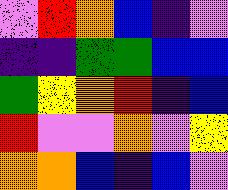[["violet", "red", "orange", "blue", "indigo", "violet"], ["indigo", "indigo", "green", "green", "blue", "blue"], ["green", "yellow", "orange", "red", "indigo", "blue"], ["red", "violet", "violet", "orange", "violet", "yellow"], ["orange", "orange", "blue", "indigo", "blue", "violet"]]